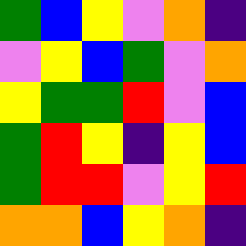[["green", "blue", "yellow", "violet", "orange", "indigo"], ["violet", "yellow", "blue", "green", "violet", "orange"], ["yellow", "green", "green", "red", "violet", "blue"], ["green", "red", "yellow", "indigo", "yellow", "blue"], ["green", "red", "red", "violet", "yellow", "red"], ["orange", "orange", "blue", "yellow", "orange", "indigo"]]